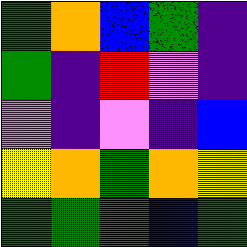[["green", "orange", "blue", "green", "indigo"], ["green", "indigo", "red", "violet", "indigo"], ["violet", "indigo", "violet", "indigo", "blue"], ["yellow", "orange", "green", "orange", "yellow"], ["green", "green", "green", "blue", "green"]]